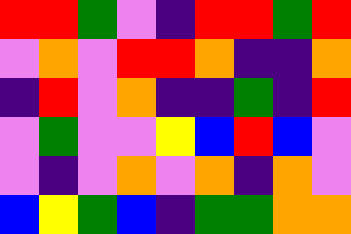[["red", "red", "green", "violet", "indigo", "red", "red", "green", "red"], ["violet", "orange", "violet", "red", "red", "orange", "indigo", "indigo", "orange"], ["indigo", "red", "violet", "orange", "indigo", "indigo", "green", "indigo", "red"], ["violet", "green", "violet", "violet", "yellow", "blue", "red", "blue", "violet"], ["violet", "indigo", "violet", "orange", "violet", "orange", "indigo", "orange", "violet"], ["blue", "yellow", "green", "blue", "indigo", "green", "green", "orange", "orange"]]